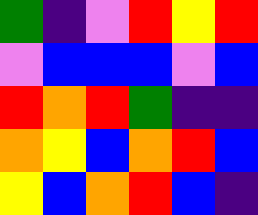[["green", "indigo", "violet", "red", "yellow", "red"], ["violet", "blue", "blue", "blue", "violet", "blue"], ["red", "orange", "red", "green", "indigo", "indigo"], ["orange", "yellow", "blue", "orange", "red", "blue"], ["yellow", "blue", "orange", "red", "blue", "indigo"]]